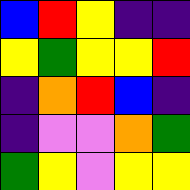[["blue", "red", "yellow", "indigo", "indigo"], ["yellow", "green", "yellow", "yellow", "red"], ["indigo", "orange", "red", "blue", "indigo"], ["indigo", "violet", "violet", "orange", "green"], ["green", "yellow", "violet", "yellow", "yellow"]]